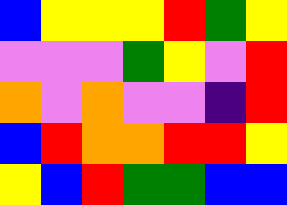[["blue", "yellow", "yellow", "yellow", "red", "green", "yellow"], ["violet", "violet", "violet", "green", "yellow", "violet", "red"], ["orange", "violet", "orange", "violet", "violet", "indigo", "red"], ["blue", "red", "orange", "orange", "red", "red", "yellow"], ["yellow", "blue", "red", "green", "green", "blue", "blue"]]